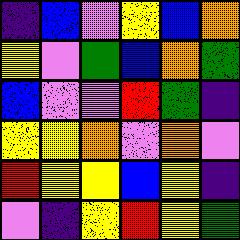[["indigo", "blue", "violet", "yellow", "blue", "orange"], ["yellow", "violet", "green", "blue", "orange", "green"], ["blue", "violet", "violet", "red", "green", "indigo"], ["yellow", "yellow", "orange", "violet", "orange", "violet"], ["red", "yellow", "yellow", "blue", "yellow", "indigo"], ["violet", "indigo", "yellow", "red", "yellow", "green"]]